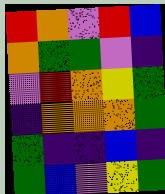[["red", "orange", "violet", "red", "blue"], ["orange", "green", "green", "violet", "indigo"], ["violet", "red", "orange", "yellow", "green"], ["indigo", "orange", "orange", "orange", "green"], ["green", "indigo", "indigo", "blue", "indigo"], ["green", "blue", "violet", "yellow", "green"]]